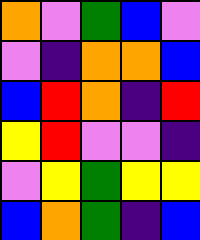[["orange", "violet", "green", "blue", "violet"], ["violet", "indigo", "orange", "orange", "blue"], ["blue", "red", "orange", "indigo", "red"], ["yellow", "red", "violet", "violet", "indigo"], ["violet", "yellow", "green", "yellow", "yellow"], ["blue", "orange", "green", "indigo", "blue"]]